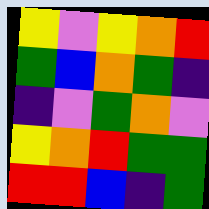[["yellow", "violet", "yellow", "orange", "red"], ["green", "blue", "orange", "green", "indigo"], ["indigo", "violet", "green", "orange", "violet"], ["yellow", "orange", "red", "green", "green"], ["red", "red", "blue", "indigo", "green"]]